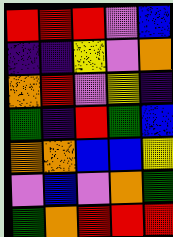[["red", "red", "red", "violet", "blue"], ["indigo", "indigo", "yellow", "violet", "orange"], ["orange", "red", "violet", "yellow", "indigo"], ["green", "indigo", "red", "green", "blue"], ["orange", "orange", "blue", "blue", "yellow"], ["violet", "blue", "violet", "orange", "green"], ["green", "orange", "red", "red", "red"]]